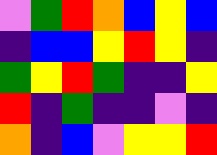[["violet", "green", "red", "orange", "blue", "yellow", "blue"], ["indigo", "blue", "blue", "yellow", "red", "yellow", "indigo"], ["green", "yellow", "red", "green", "indigo", "indigo", "yellow"], ["red", "indigo", "green", "indigo", "indigo", "violet", "indigo"], ["orange", "indigo", "blue", "violet", "yellow", "yellow", "red"]]